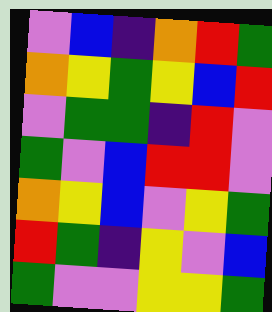[["violet", "blue", "indigo", "orange", "red", "green"], ["orange", "yellow", "green", "yellow", "blue", "red"], ["violet", "green", "green", "indigo", "red", "violet"], ["green", "violet", "blue", "red", "red", "violet"], ["orange", "yellow", "blue", "violet", "yellow", "green"], ["red", "green", "indigo", "yellow", "violet", "blue"], ["green", "violet", "violet", "yellow", "yellow", "green"]]